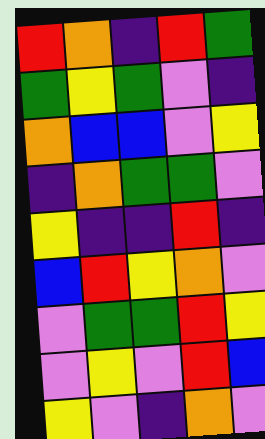[["red", "orange", "indigo", "red", "green"], ["green", "yellow", "green", "violet", "indigo"], ["orange", "blue", "blue", "violet", "yellow"], ["indigo", "orange", "green", "green", "violet"], ["yellow", "indigo", "indigo", "red", "indigo"], ["blue", "red", "yellow", "orange", "violet"], ["violet", "green", "green", "red", "yellow"], ["violet", "yellow", "violet", "red", "blue"], ["yellow", "violet", "indigo", "orange", "violet"]]